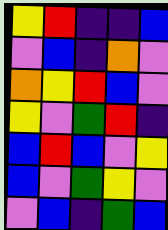[["yellow", "red", "indigo", "indigo", "blue"], ["violet", "blue", "indigo", "orange", "violet"], ["orange", "yellow", "red", "blue", "violet"], ["yellow", "violet", "green", "red", "indigo"], ["blue", "red", "blue", "violet", "yellow"], ["blue", "violet", "green", "yellow", "violet"], ["violet", "blue", "indigo", "green", "blue"]]